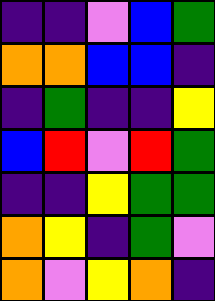[["indigo", "indigo", "violet", "blue", "green"], ["orange", "orange", "blue", "blue", "indigo"], ["indigo", "green", "indigo", "indigo", "yellow"], ["blue", "red", "violet", "red", "green"], ["indigo", "indigo", "yellow", "green", "green"], ["orange", "yellow", "indigo", "green", "violet"], ["orange", "violet", "yellow", "orange", "indigo"]]